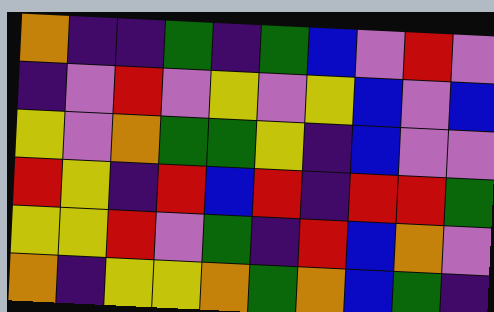[["orange", "indigo", "indigo", "green", "indigo", "green", "blue", "violet", "red", "violet"], ["indigo", "violet", "red", "violet", "yellow", "violet", "yellow", "blue", "violet", "blue"], ["yellow", "violet", "orange", "green", "green", "yellow", "indigo", "blue", "violet", "violet"], ["red", "yellow", "indigo", "red", "blue", "red", "indigo", "red", "red", "green"], ["yellow", "yellow", "red", "violet", "green", "indigo", "red", "blue", "orange", "violet"], ["orange", "indigo", "yellow", "yellow", "orange", "green", "orange", "blue", "green", "indigo"]]